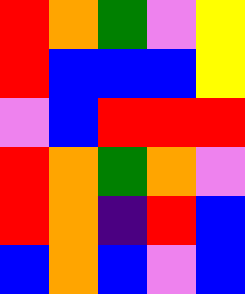[["red", "orange", "green", "violet", "yellow"], ["red", "blue", "blue", "blue", "yellow"], ["violet", "blue", "red", "red", "red"], ["red", "orange", "green", "orange", "violet"], ["red", "orange", "indigo", "red", "blue"], ["blue", "orange", "blue", "violet", "blue"]]